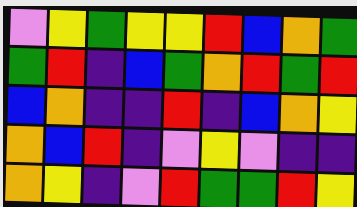[["violet", "yellow", "green", "yellow", "yellow", "red", "blue", "orange", "green"], ["green", "red", "indigo", "blue", "green", "orange", "red", "green", "red"], ["blue", "orange", "indigo", "indigo", "red", "indigo", "blue", "orange", "yellow"], ["orange", "blue", "red", "indigo", "violet", "yellow", "violet", "indigo", "indigo"], ["orange", "yellow", "indigo", "violet", "red", "green", "green", "red", "yellow"]]